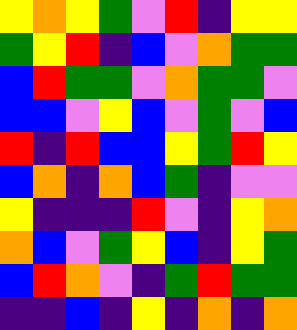[["yellow", "orange", "yellow", "green", "violet", "red", "indigo", "yellow", "yellow"], ["green", "yellow", "red", "indigo", "blue", "violet", "orange", "green", "green"], ["blue", "red", "green", "green", "violet", "orange", "green", "green", "violet"], ["blue", "blue", "violet", "yellow", "blue", "violet", "green", "violet", "blue"], ["red", "indigo", "red", "blue", "blue", "yellow", "green", "red", "yellow"], ["blue", "orange", "indigo", "orange", "blue", "green", "indigo", "violet", "violet"], ["yellow", "indigo", "indigo", "indigo", "red", "violet", "indigo", "yellow", "orange"], ["orange", "blue", "violet", "green", "yellow", "blue", "indigo", "yellow", "green"], ["blue", "red", "orange", "violet", "indigo", "green", "red", "green", "green"], ["indigo", "indigo", "blue", "indigo", "yellow", "indigo", "orange", "indigo", "orange"]]